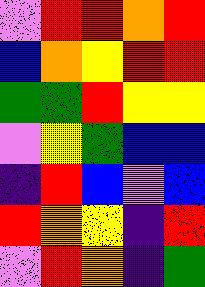[["violet", "red", "red", "orange", "red"], ["blue", "orange", "yellow", "red", "red"], ["green", "green", "red", "yellow", "yellow"], ["violet", "yellow", "green", "blue", "blue"], ["indigo", "red", "blue", "violet", "blue"], ["red", "orange", "yellow", "indigo", "red"], ["violet", "red", "orange", "indigo", "green"]]